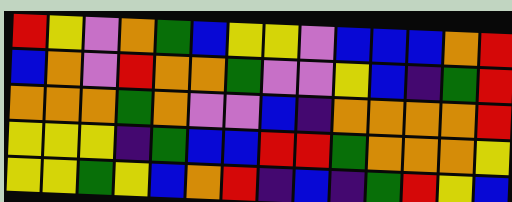[["red", "yellow", "violet", "orange", "green", "blue", "yellow", "yellow", "violet", "blue", "blue", "blue", "orange", "red"], ["blue", "orange", "violet", "red", "orange", "orange", "green", "violet", "violet", "yellow", "blue", "indigo", "green", "red"], ["orange", "orange", "orange", "green", "orange", "violet", "violet", "blue", "indigo", "orange", "orange", "orange", "orange", "red"], ["yellow", "yellow", "yellow", "indigo", "green", "blue", "blue", "red", "red", "green", "orange", "orange", "orange", "yellow"], ["yellow", "yellow", "green", "yellow", "blue", "orange", "red", "indigo", "blue", "indigo", "green", "red", "yellow", "blue"]]